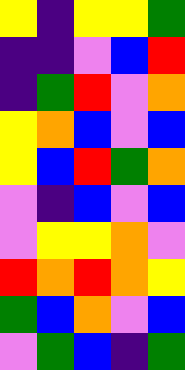[["yellow", "indigo", "yellow", "yellow", "green"], ["indigo", "indigo", "violet", "blue", "red"], ["indigo", "green", "red", "violet", "orange"], ["yellow", "orange", "blue", "violet", "blue"], ["yellow", "blue", "red", "green", "orange"], ["violet", "indigo", "blue", "violet", "blue"], ["violet", "yellow", "yellow", "orange", "violet"], ["red", "orange", "red", "orange", "yellow"], ["green", "blue", "orange", "violet", "blue"], ["violet", "green", "blue", "indigo", "green"]]